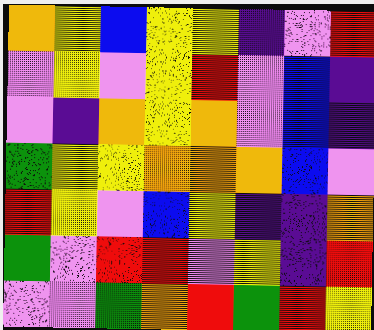[["orange", "yellow", "blue", "yellow", "yellow", "indigo", "violet", "red"], ["violet", "yellow", "violet", "yellow", "red", "violet", "blue", "indigo"], ["violet", "indigo", "orange", "yellow", "orange", "violet", "blue", "indigo"], ["green", "yellow", "yellow", "orange", "orange", "orange", "blue", "violet"], ["red", "yellow", "violet", "blue", "yellow", "indigo", "indigo", "orange"], ["green", "violet", "red", "red", "violet", "yellow", "indigo", "red"], ["violet", "violet", "green", "orange", "red", "green", "red", "yellow"]]